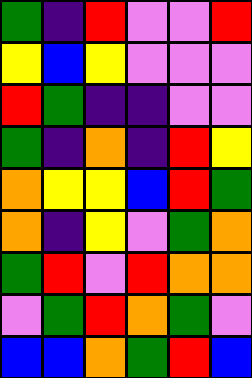[["green", "indigo", "red", "violet", "violet", "red"], ["yellow", "blue", "yellow", "violet", "violet", "violet"], ["red", "green", "indigo", "indigo", "violet", "violet"], ["green", "indigo", "orange", "indigo", "red", "yellow"], ["orange", "yellow", "yellow", "blue", "red", "green"], ["orange", "indigo", "yellow", "violet", "green", "orange"], ["green", "red", "violet", "red", "orange", "orange"], ["violet", "green", "red", "orange", "green", "violet"], ["blue", "blue", "orange", "green", "red", "blue"]]